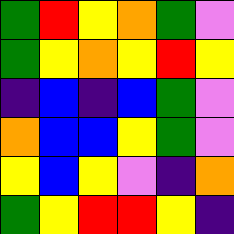[["green", "red", "yellow", "orange", "green", "violet"], ["green", "yellow", "orange", "yellow", "red", "yellow"], ["indigo", "blue", "indigo", "blue", "green", "violet"], ["orange", "blue", "blue", "yellow", "green", "violet"], ["yellow", "blue", "yellow", "violet", "indigo", "orange"], ["green", "yellow", "red", "red", "yellow", "indigo"]]